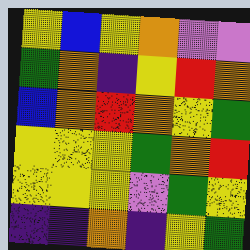[["yellow", "blue", "yellow", "orange", "violet", "violet"], ["green", "orange", "indigo", "yellow", "red", "orange"], ["blue", "orange", "red", "orange", "yellow", "green"], ["yellow", "yellow", "yellow", "green", "orange", "red"], ["yellow", "yellow", "yellow", "violet", "green", "yellow"], ["indigo", "indigo", "orange", "indigo", "yellow", "green"]]